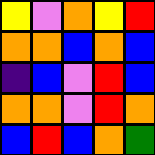[["yellow", "violet", "orange", "yellow", "red"], ["orange", "orange", "blue", "orange", "blue"], ["indigo", "blue", "violet", "red", "blue"], ["orange", "orange", "violet", "red", "orange"], ["blue", "red", "blue", "orange", "green"]]